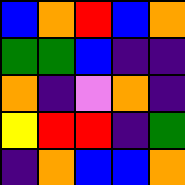[["blue", "orange", "red", "blue", "orange"], ["green", "green", "blue", "indigo", "indigo"], ["orange", "indigo", "violet", "orange", "indigo"], ["yellow", "red", "red", "indigo", "green"], ["indigo", "orange", "blue", "blue", "orange"]]